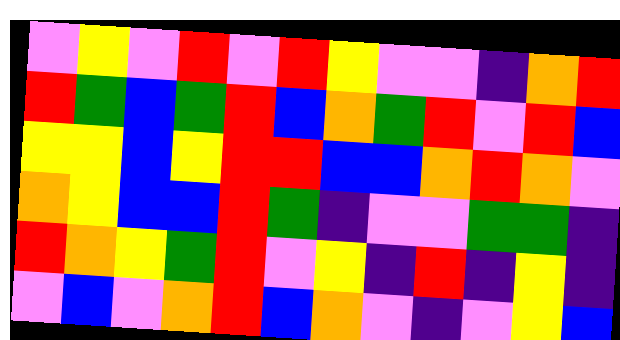[["violet", "yellow", "violet", "red", "violet", "red", "yellow", "violet", "violet", "indigo", "orange", "red"], ["red", "green", "blue", "green", "red", "blue", "orange", "green", "red", "violet", "red", "blue"], ["yellow", "yellow", "blue", "yellow", "red", "red", "blue", "blue", "orange", "red", "orange", "violet"], ["orange", "yellow", "blue", "blue", "red", "green", "indigo", "violet", "violet", "green", "green", "indigo"], ["red", "orange", "yellow", "green", "red", "violet", "yellow", "indigo", "red", "indigo", "yellow", "indigo"], ["violet", "blue", "violet", "orange", "red", "blue", "orange", "violet", "indigo", "violet", "yellow", "blue"]]